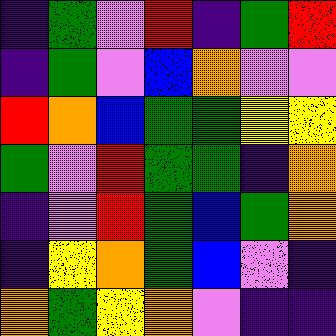[["indigo", "green", "violet", "red", "indigo", "green", "red"], ["indigo", "green", "violet", "blue", "orange", "violet", "violet"], ["red", "orange", "blue", "green", "green", "yellow", "yellow"], ["green", "violet", "red", "green", "green", "indigo", "orange"], ["indigo", "violet", "red", "green", "blue", "green", "orange"], ["indigo", "yellow", "orange", "green", "blue", "violet", "indigo"], ["orange", "green", "yellow", "orange", "violet", "indigo", "indigo"]]